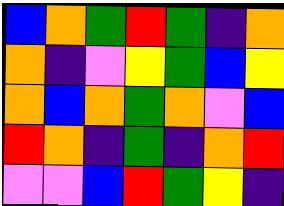[["blue", "orange", "green", "red", "green", "indigo", "orange"], ["orange", "indigo", "violet", "yellow", "green", "blue", "yellow"], ["orange", "blue", "orange", "green", "orange", "violet", "blue"], ["red", "orange", "indigo", "green", "indigo", "orange", "red"], ["violet", "violet", "blue", "red", "green", "yellow", "indigo"]]